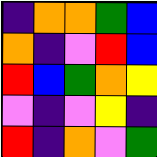[["indigo", "orange", "orange", "green", "blue"], ["orange", "indigo", "violet", "red", "blue"], ["red", "blue", "green", "orange", "yellow"], ["violet", "indigo", "violet", "yellow", "indigo"], ["red", "indigo", "orange", "violet", "green"]]